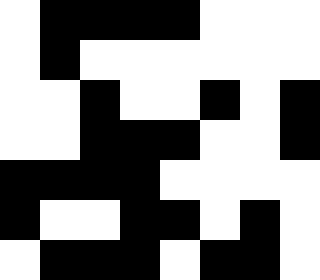[["white", "black", "black", "black", "black", "white", "white", "white"], ["white", "black", "white", "white", "white", "white", "white", "white"], ["white", "white", "black", "white", "white", "black", "white", "black"], ["white", "white", "black", "black", "black", "white", "white", "black"], ["black", "black", "black", "black", "white", "white", "white", "white"], ["black", "white", "white", "black", "black", "white", "black", "white"], ["white", "black", "black", "black", "white", "black", "black", "white"]]